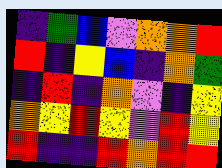[["indigo", "green", "blue", "violet", "orange", "orange", "red"], ["red", "indigo", "yellow", "blue", "indigo", "orange", "green"], ["indigo", "red", "indigo", "orange", "violet", "indigo", "yellow"], ["orange", "yellow", "red", "yellow", "violet", "red", "yellow"], ["red", "indigo", "indigo", "red", "orange", "red", "red"]]